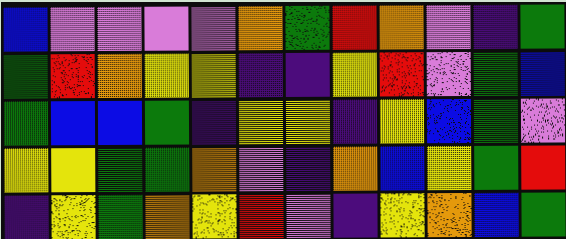[["blue", "violet", "violet", "violet", "violet", "orange", "green", "red", "orange", "violet", "indigo", "green"], ["green", "red", "orange", "yellow", "yellow", "indigo", "indigo", "yellow", "red", "violet", "green", "blue"], ["green", "blue", "blue", "green", "indigo", "yellow", "yellow", "indigo", "yellow", "blue", "green", "violet"], ["yellow", "yellow", "green", "green", "orange", "violet", "indigo", "orange", "blue", "yellow", "green", "red"], ["indigo", "yellow", "green", "orange", "yellow", "red", "violet", "indigo", "yellow", "orange", "blue", "green"]]